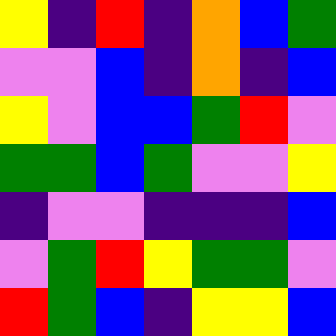[["yellow", "indigo", "red", "indigo", "orange", "blue", "green"], ["violet", "violet", "blue", "indigo", "orange", "indigo", "blue"], ["yellow", "violet", "blue", "blue", "green", "red", "violet"], ["green", "green", "blue", "green", "violet", "violet", "yellow"], ["indigo", "violet", "violet", "indigo", "indigo", "indigo", "blue"], ["violet", "green", "red", "yellow", "green", "green", "violet"], ["red", "green", "blue", "indigo", "yellow", "yellow", "blue"]]